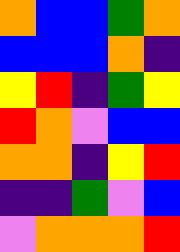[["orange", "blue", "blue", "green", "orange"], ["blue", "blue", "blue", "orange", "indigo"], ["yellow", "red", "indigo", "green", "yellow"], ["red", "orange", "violet", "blue", "blue"], ["orange", "orange", "indigo", "yellow", "red"], ["indigo", "indigo", "green", "violet", "blue"], ["violet", "orange", "orange", "orange", "red"]]